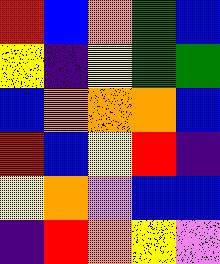[["red", "blue", "orange", "green", "blue"], ["yellow", "indigo", "yellow", "green", "green"], ["blue", "orange", "orange", "orange", "blue"], ["red", "blue", "yellow", "red", "indigo"], ["yellow", "orange", "violet", "blue", "blue"], ["indigo", "red", "orange", "yellow", "violet"]]